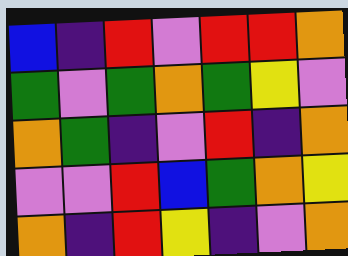[["blue", "indigo", "red", "violet", "red", "red", "orange"], ["green", "violet", "green", "orange", "green", "yellow", "violet"], ["orange", "green", "indigo", "violet", "red", "indigo", "orange"], ["violet", "violet", "red", "blue", "green", "orange", "yellow"], ["orange", "indigo", "red", "yellow", "indigo", "violet", "orange"]]